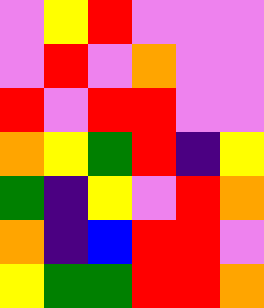[["violet", "yellow", "red", "violet", "violet", "violet"], ["violet", "red", "violet", "orange", "violet", "violet"], ["red", "violet", "red", "red", "violet", "violet"], ["orange", "yellow", "green", "red", "indigo", "yellow"], ["green", "indigo", "yellow", "violet", "red", "orange"], ["orange", "indigo", "blue", "red", "red", "violet"], ["yellow", "green", "green", "red", "red", "orange"]]